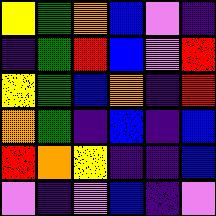[["yellow", "green", "orange", "blue", "violet", "indigo"], ["indigo", "green", "red", "blue", "violet", "red"], ["yellow", "green", "blue", "orange", "indigo", "red"], ["orange", "green", "indigo", "blue", "indigo", "blue"], ["red", "orange", "yellow", "indigo", "indigo", "blue"], ["violet", "indigo", "violet", "blue", "indigo", "violet"]]